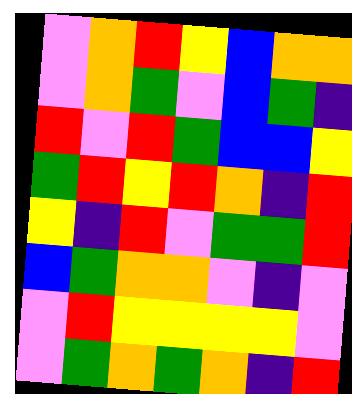[["violet", "orange", "red", "yellow", "blue", "orange", "orange"], ["violet", "orange", "green", "violet", "blue", "green", "indigo"], ["red", "violet", "red", "green", "blue", "blue", "yellow"], ["green", "red", "yellow", "red", "orange", "indigo", "red"], ["yellow", "indigo", "red", "violet", "green", "green", "red"], ["blue", "green", "orange", "orange", "violet", "indigo", "violet"], ["violet", "red", "yellow", "yellow", "yellow", "yellow", "violet"], ["violet", "green", "orange", "green", "orange", "indigo", "red"]]